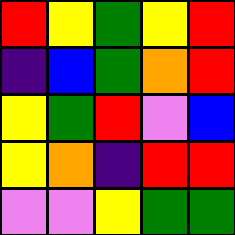[["red", "yellow", "green", "yellow", "red"], ["indigo", "blue", "green", "orange", "red"], ["yellow", "green", "red", "violet", "blue"], ["yellow", "orange", "indigo", "red", "red"], ["violet", "violet", "yellow", "green", "green"]]